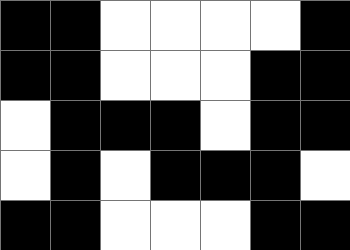[["black", "black", "white", "white", "white", "white", "black"], ["black", "black", "white", "white", "white", "black", "black"], ["white", "black", "black", "black", "white", "black", "black"], ["white", "black", "white", "black", "black", "black", "white"], ["black", "black", "white", "white", "white", "black", "black"]]